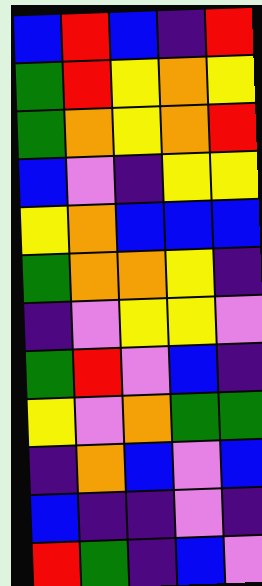[["blue", "red", "blue", "indigo", "red"], ["green", "red", "yellow", "orange", "yellow"], ["green", "orange", "yellow", "orange", "red"], ["blue", "violet", "indigo", "yellow", "yellow"], ["yellow", "orange", "blue", "blue", "blue"], ["green", "orange", "orange", "yellow", "indigo"], ["indigo", "violet", "yellow", "yellow", "violet"], ["green", "red", "violet", "blue", "indigo"], ["yellow", "violet", "orange", "green", "green"], ["indigo", "orange", "blue", "violet", "blue"], ["blue", "indigo", "indigo", "violet", "indigo"], ["red", "green", "indigo", "blue", "violet"]]